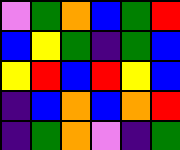[["violet", "green", "orange", "blue", "green", "red"], ["blue", "yellow", "green", "indigo", "green", "blue"], ["yellow", "red", "blue", "red", "yellow", "blue"], ["indigo", "blue", "orange", "blue", "orange", "red"], ["indigo", "green", "orange", "violet", "indigo", "green"]]